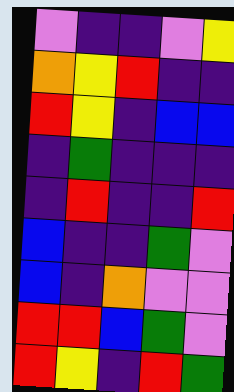[["violet", "indigo", "indigo", "violet", "yellow"], ["orange", "yellow", "red", "indigo", "indigo"], ["red", "yellow", "indigo", "blue", "blue"], ["indigo", "green", "indigo", "indigo", "indigo"], ["indigo", "red", "indigo", "indigo", "red"], ["blue", "indigo", "indigo", "green", "violet"], ["blue", "indigo", "orange", "violet", "violet"], ["red", "red", "blue", "green", "violet"], ["red", "yellow", "indigo", "red", "green"]]